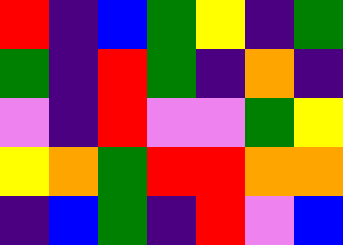[["red", "indigo", "blue", "green", "yellow", "indigo", "green"], ["green", "indigo", "red", "green", "indigo", "orange", "indigo"], ["violet", "indigo", "red", "violet", "violet", "green", "yellow"], ["yellow", "orange", "green", "red", "red", "orange", "orange"], ["indigo", "blue", "green", "indigo", "red", "violet", "blue"]]